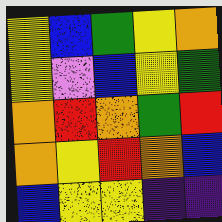[["yellow", "blue", "green", "yellow", "orange"], ["yellow", "violet", "blue", "yellow", "green"], ["orange", "red", "orange", "green", "red"], ["orange", "yellow", "red", "orange", "blue"], ["blue", "yellow", "yellow", "indigo", "indigo"]]